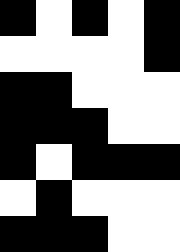[["black", "white", "black", "white", "black"], ["white", "white", "white", "white", "black"], ["black", "black", "white", "white", "white"], ["black", "black", "black", "white", "white"], ["black", "white", "black", "black", "black"], ["white", "black", "white", "white", "white"], ["black", "black", "black", "white", "white"]]